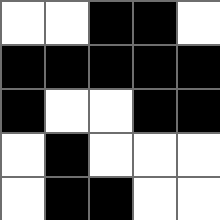[["white", "white", "black", "black", "white"], ["black", "black", "black", "black", "black"], ["black", "white", "white", "black", "black"], ["white", "black", "white", "white", "white"], ["white", "black", "black", "white", "white"]]